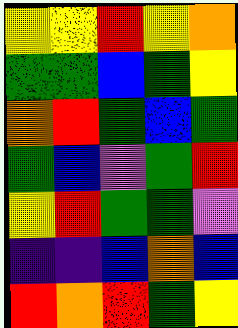[["yellow", "yellow", "red", "yellow", "orange"], ["green", "green", "blue", "green", "yellow"], ["orange", "red", "green", "blue", "green"], ["green", "blue", "violet", "green", "red"], ["yellow", "red", "green", "green", "violet"], ["indigo", "indigo", "blue", "orange", "blue"], ["red", "orange", "red", "green", "yellow"]]